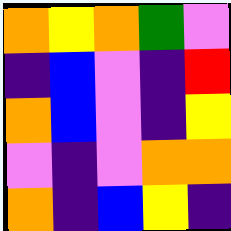[["orange", "yellow", "orange", "green", "violet"], ["indigo", "blue", "violet", "indigo", "red"], ["orange", "blue", "violet", "indigo", "yellow"], ["violet", "indigo", "violet", "orange", "orange"], ["orange", "indigo", "blue", "yellow", "indigo"]]